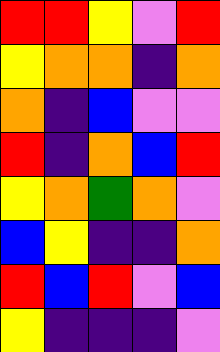[["red", "red", "yellow", "violet", "red"], ["yellow", "orange", "orange", "indigo", "orange"], ["orange", "indigo", "blue", "violet", "violet"], ["red", "indigo", "orange", "blue", "red"], ["yellow", "orange", "green", "orange", "violet"], ["blue", "yellow", "indigo", "indigo", "orange"], ["red", "blue", "red", "violet", "blue"], ["yellow", "indigo", "indigo", "indigo", "violet"]]